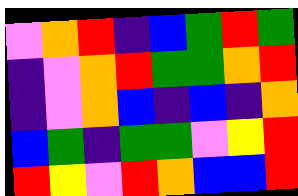[["violet", "orange", "red", "indigo", "blue", "green", "red", "green"], ["indigo", "violet", "orange", "red", "green", "green", "orange", "red"], ["indigo", "violet", "orange", "blue", "indigo", "blue", "indigo", "orange"], ["blue", "green", "indigo", "green", "green", "violet", "yellow", "red"], ["red", "yellow", "violet", "red", "orange", "blue", "blue", "red"]]